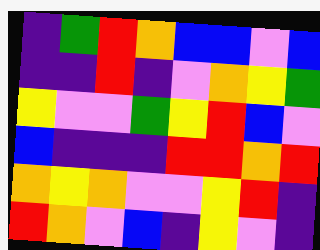[["indigo", "green", "red", "orange", "blue", "blue", "violet", "blue"], ["indigo", "indigo", "red", "indigo", "violet", "orange", "yellow", "green"], ["yellow", "violet", "violet", "green", "yellow", "red", "blue", "violet"], ["blue", "indigo", "indigo", "indigo", "red", "red", "orange", "red"], ["orange", "yellow", "orange", "violet", "violet", "yellow", "red", "indigo"], ["red", "orange", "violet", "blue", "indigo", "yellow", "violet", "indigo"]]